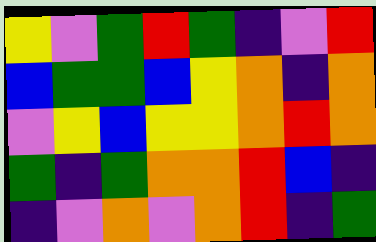[["yellow", "violet", "green", "red", "green", "indigo", "violet", "red"], ["blue", "green", "green", "blue", "yellow", "orange", "indigo", "orange"], ["violet", "yellow", "blue", "yellow", "yellow", "orange", "red", "orange"], ["green", "indigo", "green", "orange", "orange", "red", "blue", "indigo"], ["indigo", "violet", "orange", "violet", "orange", "red", "indigo", "green"]]